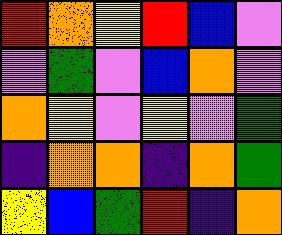[["red", "orange", "yellow", "red", "blue", "violet"], ["violet", "green", "violet", "blue", "orange", "violet"], ["orange", "yellow", "violet", "yellow", "violet", "green"], ["indigo", "orange", "orange", "indigo", "orange", "green"], ["yellow", "blue", "green", "red", "indigo", "orange"]]